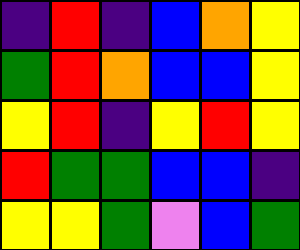[["indigo", "red", "indigo", "blue", "orange", "yellow"], ["green", "red", "orange", "blue", "blue", "yellow"], ["yellow", "red", "indigo", "yellow", "red", "yellow"], ["red", "green", "green", "blue", "blue", "indigo"], ["yellow", "yellow", "green", "violet", "blue", "green"]]